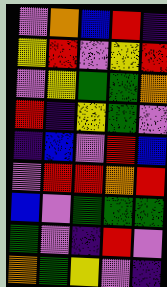[["violet", "orange", "blue", "red", "indigo"], ["yellow", "red", "violet", "yellow", "red"], ["violet", "yellow", "green", "green", "orange"], ["red", "indigo", "yellow", "green", "violet"], ["indigo", "blue", "violet", "red", "blue"], ["violet", "red", "red", "orange", "red"], ["blue", "violet", "green", "green", "green"], ["green", "violet", "indigo", "red", "violet"], ["orange", "green", "yellow", "violet", "indigo"]]